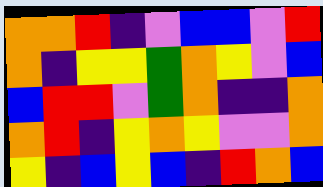[["orange", "orange", "red", "indigo", "violet", "blue", "blue", "violet", "red"], ["orange", "indigo", "yellow", "yellow", "green", "orange", "yellow", "violet", "blue"], ["blue", "red", "red", "violet", "green", "orange", "indigo", "indigo", "orange"], ["orange", "red", "indigo", "yellow", "orange", "yellow", "violet", "violet", "orange"], ["yellow", "indigo", "blue", "yellow", "blue", "indigo", "red", "orange", "blue"]]